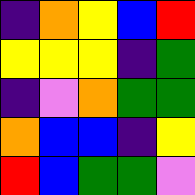[["indigo", "orange", "yellow", "blue", "red"], ["yellow", "yellow", "yellow", "indigo", "green"], ["indigo", "violet", "orange", "green", "green"], ["orange", "blue", "blue", "indigo", "yellow"], ["red", "blue", "green", "green", "violet"]]